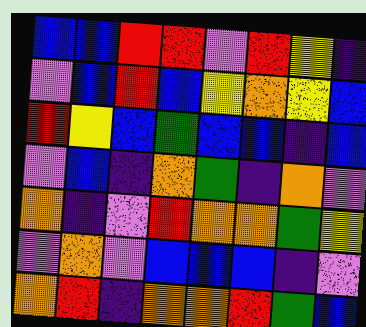[["blue", "blue", "red", "red", "violet", "red", "yellow", "indigo"], ["violet", "blue", "red", "blue", "yellow", "orange", "yellow", "blue"], ["red", "yellow", "blue", "green", "blue", "blue", "indigo", "blue"], ["violet", "blue", "indigo", "orange", "green", "indigo", "orange", "violet"], ["orange", "indigo", "violet", "red", "orange", "orange", "green", "yellow"], ["violet", "orange", "violet", "blue", "blue", "blue", "indigo", "violet"], ["orange", "red", "indigo", "orange", "orange", "red", "green", "blue"]]